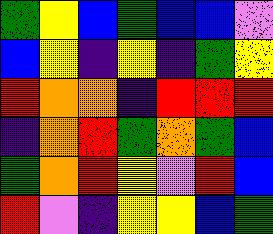[["green", "yellow", "blue", "green", "blue", "blue", "violet"], ["blue", "yellow", "indigo", "yellow", "indigo", "green", "yellow"], ["red", "orange", "orange", "indigo", "red", "red", "red"], ["indigo", "orange", "red", "green", "orange", "green", "blue"], ["green", "orange", "red", "yellow", "violet", "red", "blue"], ["red", "violet", "indigo", "yellow", "yellow", "blue", "green"]]